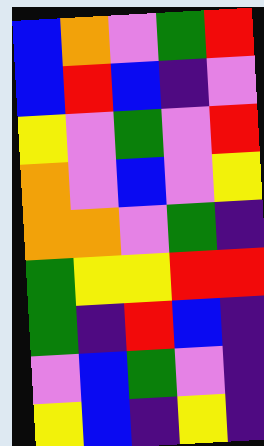[["blue", "orange", "violet", "green", "red"], ["blue", "red", "blue", "indigo", "violet"], ["yellow", "violet", "green", "violet", "red"], ["orange", "violet", "blue", "violet", "yellow"], ["orange", "orange", "violet", "green", "indigo"], ["green", "yellow", "yellow", "red", "red"], ["green", "indigo", "red", "blue", "indigo"], ["violet", "blue", "green", "violet", "indigo"], ["yellow", "blue", "indigo", "yellow", "indigo"]]